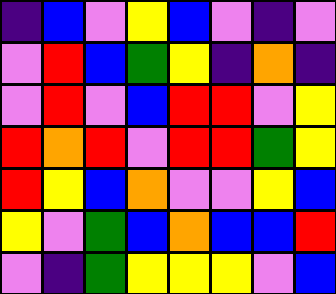[["indigo", "blue", "violet", "yellow", "blue", "violet", "indigo", "violet"], ["violet", "red", "blue", "green", "yellow", "indigo", "orange", "indigo"], ["violet", "red", "violet", "blue", "red", "red", "violet", "yellow"], ["red", "orange", "red", "violet", "red", "red", "green", "yellow"], ["red", "yellow", "blue", "orange", "violet", "violet", "yellow", "blue"], ["yellow", "violet", "green", "blue", "orange", "blue", "blue", "red"], ["violet", "indigo", "green", "yellow", "yellow", "yellow", "violet", "blue"]]